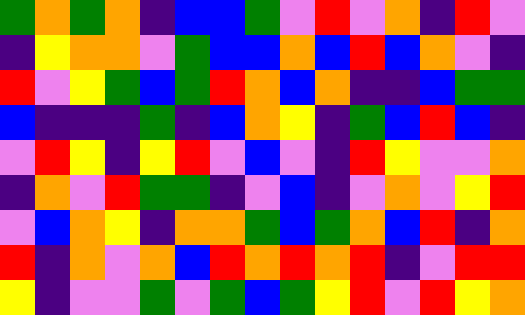[["green", "orange", "green", "orange", "indigo", "blue", "blue", "green", "violet", "red", "violet", "orange", "indigo", "red", "violet"], ["indigo", "yellow", "orange", "orange", "violet", "green", "blue", "blue", "orange", "blue", "red", "blue", "orange", "violet", "indigo"], ["red", "violet", "yellow", "green", "blue", "green", "red", "orange", "blue", "orange", "indigo", "indigo", "blue", "green", "green"], ["blue", "indigo", "indigo", "indigo", "green", "indigo", "blue", "orange", "yellow", "indigo", "green", "blue", "red", "blue", "indigo"], ["violet", "red", "yellow", "indigo", "yellow", "red", "violet", "blue", "violet", "indigo", "red", "yellow", "violet", "violet", "orange"], ["indigo", "orange", "violet", "red", "green", "green", "indigo", "violet", "blue", "indigo", "violet", "orange", "violet", "yellow", "red"], ["violet", "blue", "orange", "yellow", "indigo", "orange", "orange", "green", "blue", "green", "orange", "blue", "red", "indigo", "orange"], ["red", "indigo", "orange", "violet", "orange", "blue", "red", "orange", "red", "orange", "red", "indigo", "violet", "red", "red"], ["yellow", "indigo", "violet", "violet", "green", "violet", "green", "blue", "green", "yellow", "red", "violet", "red", "yellow", "orange"]]